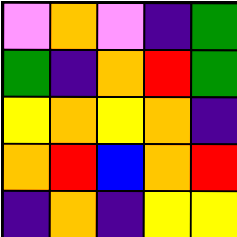[["violet", "orange", "violet", "indigo", "green"], ["green", "indigo", "orange", "red", "green"], ["yellow", "orange", "yellow", "orange", "indigo"], ["orange", "red", "blue", "orange", "red"], ["indigo", "orange", "indigo", "yellow", "yellow"]]